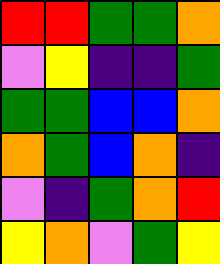[["red", "red", "green", "green", "orange"], ["violet", "yellow", "indigo", "indigo", "green"], ["green", "green", "blue", "blue", "orange"], ["orange", "green", "blue", "orange", "indigo"], ["violet", "indigo", "green", "orange", "red"], ["yellow", "orange", "violet", "green", "yellow"]]